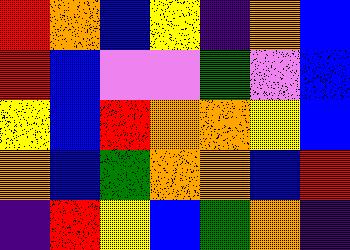[["red", "orange", "blue", "yellow", "indigo", "orange", "blue"], ["red", "blue", "violet", "violet", "green", "violet", "blue"], ["yellow", "blue", "red", "orange", "orange", "yellow", "blue"], ["orange", "blue", "green", "orange", "orange", "blue", "red"], ["indigo", "red", "yellow", "blue", "green", "orange", "indigo"]]